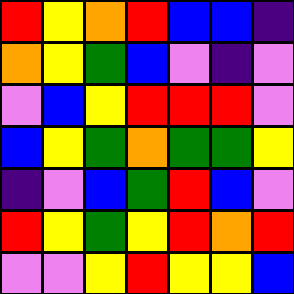[["red", "yellow", "orange", "red", "blue", "blue", "indigo"], ["orange", "yellow", "green", "blue", "violet", "indigo", "violet"], ["violet", "blue", "yellow", "red", "red", "red", "violet"], ["blue", "yellow", "green", "orange", "green", "green", "yellow"], ["indigo", "violet", "blue", "green", "red", "blue", "violet"], ["red", "yellow", "green", "yellow", "red", "orange", "red"], ["violet", "violet", "yellow", "red", "yellow", "yellow", "blue"]]